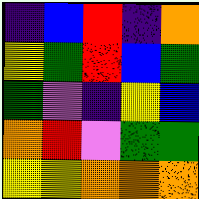[["indigo", "blue", "red", "indigo", "orange"], ["yellow", "green", "red", "blue", "green"], ["green", "violet", "indigo", "yellow", "blue"], ["orange", "red", "violet", "green", "green"], ["yellow", "yellow", "orange", "orange", "orange"]]